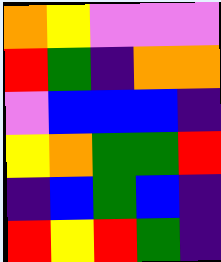[["orange", "yellow", "violet", "violet", "violet"], ["red", "green", "indigo", "orange", "orange"], ["violet", "blue", "blue", "blue", "indigo"], ["yellow", "orange", "green", "green", "red"], ["indigo", "blue", "green", "blue", "indigo"], ["red", "yellow", "red", "green", "indigo"]]